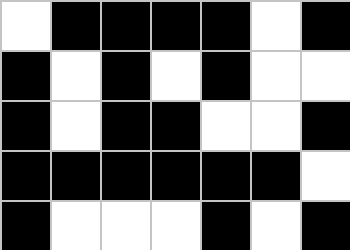[["white", "black", "black", "black", "black", "white", "black"], ["black", "white", "black", "white", "black", "white", "white"], ["black", "white", "black", "black", "white", "white", "black"], ["black", "black", "black", "black", "black", "black", "white"], ["black", "white", "white", "white", "black", "white", "black"]]